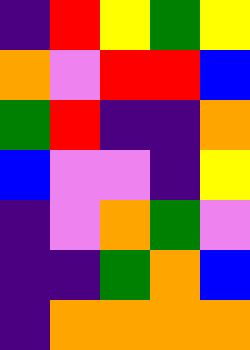[["indigo", "red", "yellow", "green", "yellow"], ["orange", "violet", "red", "red", "blue"], ["green", "red", "indigo", "indigo", "orange"], ["blue", "violet", "violet", "indigo", "yellow"], ["indigo", "violet", "orange", "green", "violet"], ["indigo", "indigo", "green", "orange", "blue"], ["indigo", "orange", "orange", "orange", "orange"]]